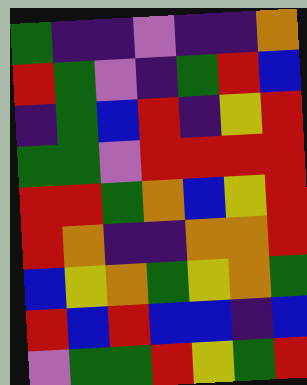[["green", "indigo", "indigo", "violet", "indigo", "indigo", "orange"], ["red", "green", "violet", "indigo", "green", "red", "blue"], ["indigo", "green", "blue", "red", "indigo", "yellow", "red"], ["green", "green", "violet", "red", "red", "red", "red"], ["red", "red", "green", "orange", "blue", "yellow", "red"], ["red", "orange", "indigo", "indigo", "orange", "orange", "red"], ["blue", "yellow", "orange", "green", "yellow", "orange", "green"], ["red", "blue", "red", "blue", "blue", "indigo", "blue"], ["violet", "green", "green", "red", "yellow", "green", "red"]]